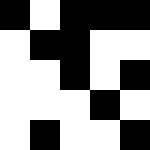[["black", "white", "black", "black", "black"], ["white", "black", "black", "white", "white"], ["white", "white", "black", "white", "black"], ["white", "white", "white", "black", "white"], ["white", "black", "white", "white", "black"]]